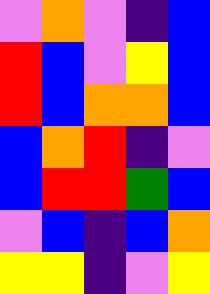[["violet", "orange", "violet", "indigo", "blue"], ["red", "blue", "violet", "yellow", "blue"], ["red", "blue", "orange", "orange", "blue"], ["blue", "orange", "red", "indigo", "violet"], ["blue", "red", "red", "green", "blue"], ["violet", "blue", "indigo", "blue", "orange"], ["yellow", "yellow", "indigo", "violet", "yellow"]]